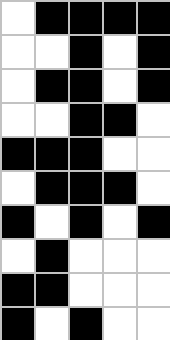[["white", "black", "black", "black", "black"], ["white", "white", "black", "white", "black"], ["white", "black", "black", "white", "black"], ["white", "white", "black", "black", "white"], ["black", "black", "black", "white", "white"], ["white", "black", "black", "black", "white"], ["black", "white", "black", "white", "black"], ["white", "black", "white", "white", "white"], ["black", "black", "white", "white", "white"], ["black", "white", "black", "white", "white"]]